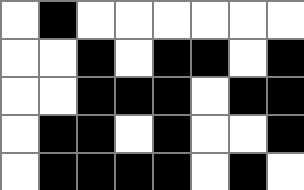[["white", "black", "white", "white", "white", "white", "white", "white"], ["white", "white", "black", "white", "black", "black", "white", "black"], ["white", "white", "black", "black", "black", "white", "black", "black"], ["white", "black", "black", "white", "black", "white", "white", "black"], ["white", "black", "black", "black", "black", "white", "black", "white"]]